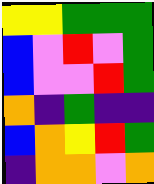[["yellow", "yellow", "green", "green", "green"], ["blue", "violet", "red", "violet", "green"], ["blue", "violet", "violet", "red", "green"], ["orange", "indigo", "green", "indigo", "indigo"], ["blue", "orange", "yellow", "red", "green"], ["indigo", "orange", "orange", "violet", "orange"]]